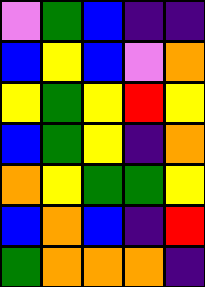[["violet", "green", "blue", "indigo", "indigo"], ["blue", "yellow", "blue", "violet", "orange"], ["yellow", "green", "yellow", "red", "yellow"], ["blue", "green", "yellow", "indigo", "orange"], ["orange", "yellow", "green", "green", "yellow"], ["blue", "orange", "blue", "indigo", "red"], ["green", "orange", "orange", "orange", "indigo"]]